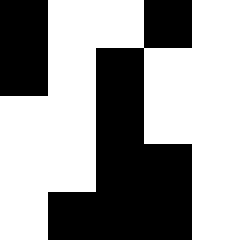[["black", "white", "white", "black", "white"], ["black", "white", "black", "white", "white"], ["white", "white", "black", "white", "white"], ["white", "white", "black", "black", "white"], ["white", "black", "black", "black", "white"]]